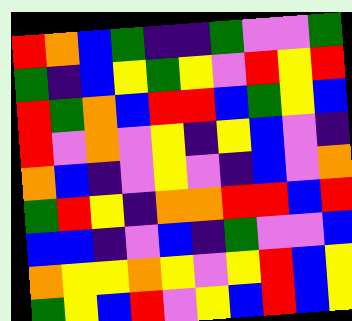[["red", "orange", "blue", "green", "indigo", "indigo", "green", "violet", "violet", "green"], ["green", "indigo", "blue", "yellow", "green", "yellow", "violet", "red", "yellow", "red"], ["red", "green", "orange", "blue", "red", "red", "blue", "green", "yellow", "blue"], ["red", "violet", "orange", "violet", "yellow", "indigo", "yellow", "blue", "violet", "indigo"], ["orange", "blue", "indigo", "violet", "yellow", "violet", "indigo", "blue", "violet", "orange"], ["green", "red", "yellow", "indigo", "orange", "orange", "red", "red", "blue", "red"], ["blue", "blue", "indigo", "violet", "blue", "indigo", "green", "violet", "violet", "blue"], ["orange", "yellow", "yellow", "orange", "yellow", "violet", "yellow", "red", "blue", "yellow"], ["green", "yellow", "blue", "red", "violet", "yellow", "blue", "red", "blue", "yellow"]]